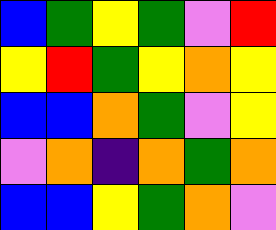[["blue", "green", "yellow", "green", "violet", "red"], ["yellow", "red", "green", "yellow", "orange", "yellow"], ["blue", "blue", "orange", "green", "violet", "yellow"], ["violet", "orange", "indigo", "orange", "green", "orange"], ["blue", "blue", "yellow", "green", "orange", "violet"]]